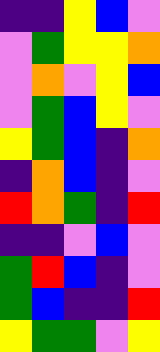[["indigo", "indigo", "yellow", "blue", "violet"], ["violet", "green", "yellow", "yellow", "orange"], ["violet", "orange", "violet", "yellow", "blue"], ["violet", "green", "blue", "yellow", "violet"], ["yellow", "green", "blue", "indigo", "orange"], ["indigo", "orange", "blue", "indigo", "violet"], ["red", "orange", "green", "indigo", "red"], ["indigo", "indigo", "violet", "blue", "violet"], ["green", "red", "blue", "indigo", "violet"], ["green", "blue", "indigo", "indigo", "red"], ["yellow", "green", "green", "violet", "yellow"]]